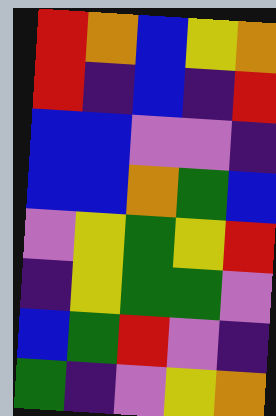[["red", "orange", "blue", "yellow", "orange"], ["red", "indigo", "blue", "indigo", "red"], ["blue", "blue", "violet", "violet", "indigo"], ["blue", "blue", "orange", "green", "blue"], ["violet", "yellow", "green", "yellow", "red"], ["indigo", "yellow", "green", "green", "violet"], ["blue", "green", "red", "violet", "indigo"], ["green", "indigo", "violet", "yellow", "orange"]]